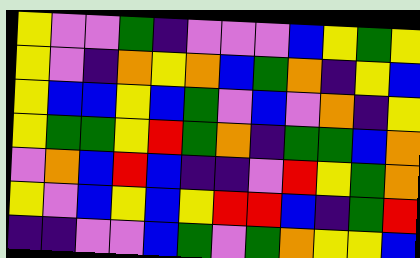[["yellow", "violet", "violet", "green", "indigo", "violet", "violet", "violet", "blue", "yellow", "green", "yellow"], ["yellow", "violet", "indigo", "orange", "yellow", "orange", "blue", "green", "orange", "indigo", "yellow", "blue"], ["yellow", "blue", "blue", "yellow", "blue", "green", "violet", "blue", "violet", "orange", "indigo", "yellow"], ["yellow", "green", "green", "yellow", "red", "green", "orange", "indigo", "green", "green", "blue", "orange"], ["violet", "orange", "blue", "red", "blue", "indigo", "indigo", "violet", "red", "yellow", "green", "orange"], ["yellow", "violet", "blue", "yellow", "blue", "yellow", "red", "red", "blue", "indigo", "green", "red"], ["indigo", "indigo", "violet", "violet", "blue", "green", "violet", "green", "orange", "yellow", "yellow", "blue"]]